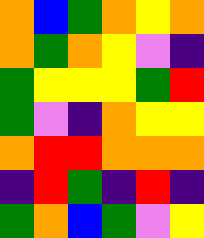[["orange", "blue", "green", "orange", "yellow", "orange"], ["orange", "green", "orange", "yellow", "violet", "indigo"], ["green", "yellow", "yellow", "yellow", "green", "red"], ["green", "violet", "indigo", "orange", "yellow", "yellow"], ["orange", "red", "red", "orange", "orange", "orange"], ["indigo", "red", "green", "indigo", "red", "indigo"], ["green", "orange", "blue", "green", "violet", "yellow"]]